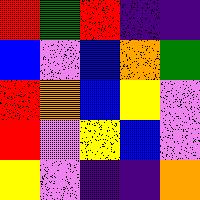[["red", "green", "red", "indigo", "indigo"], ["blue", "violet", "blue", "orange", "green"], ["red", "orange", "blue", "yellow", "violet"], ["red", "violet", "yellow", "blue", "violet"], ["yellow", "violet", "indigo", "indigo", "orange"]]